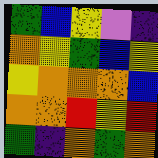[["green", "blue", "yellow", "violet", "indigo"], ["orange", "yellow", "green", "blue", "yellow"], ["yellow", "orange", "orange", "orange", "blue"], ["orange", "orange", "red", "yellow", "red"], ["green", "indigo", "orange", "green", "orange"]]